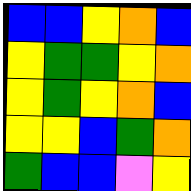[["blue", "blue", "yellow", "orange", "blue"], ["yellow", "green", "green", "yellow", "orange"], ["yellow", "green", "yellow", "orange", "blue"], ["yellow", "yellow", "blue", "green", "orange"], ["green", "blue", "blue", "violet", "yellow"]]